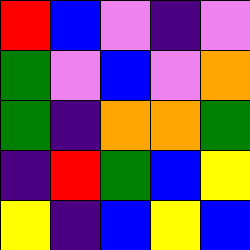[["red", "blue", "violet", "indigo", "violet"], ["green", "violet", "blue", "violet", "orange"], ["green", "indigo", "orange", "orange", "green"], ["indigo", "red", "green", "blue", "yellow"], ["yellow", "indigo", "blue", "yellow", "blue"]]